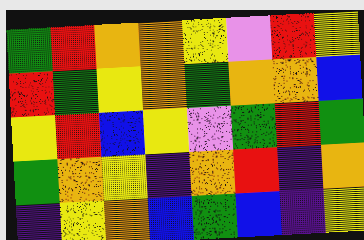[["green", "red", "orange", "orange", "yellow", "violet", "red", "yellow"], ["red", "green", "yellow", "orange", "green", "orange", "orange", "blue"], ["yellow", "red", "blue", "yellow", "violet", "green", "red", "green"], ["green", "orange", "yellow", "indigo", "orange", "red", "indigo", "orange"], ["indigo", "yellow", "orange", "blue", "green", "blue", "indigo", "yellow"]]